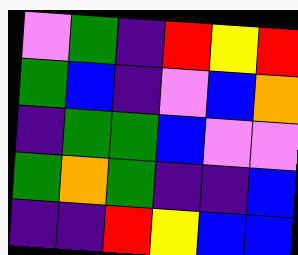[["violet", "green", "indigo", "red", "yellow", "red"], ["green", "blue", "indigo", "violet", "blue", "orange"], ["indigo", "green", "green", "blue", "violet", "violet"], ["green", "orange", "green", "indigo", "indigo", "blue"], ["indigo", "indigo", "red", "yellow", "blue", "blue"]]